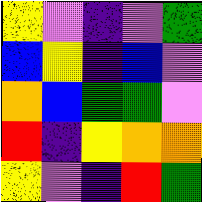[["yellow", "violet", "indigo", "violet", "green"], ["blue", "yellow", "indigo", "blue", "violet"], ["orange", "blue", "green", "green", "violet"], ["red", "indigo", "yellow", "orange", "orange"], ["yellow", "violet", "indigo", "red", "green"]]